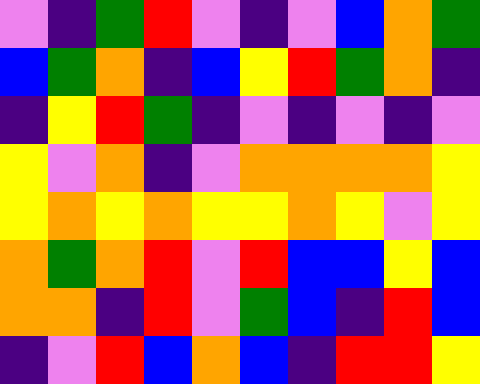[["violet", "indigo", "green", "red", "violet", "indigo", "violet", "blue", "orange", "green"], ["blue", "green", "orange", "indigo", "blue", "yellow", "red", "green", "orange", "indigo"], ["indigo", "yellow", "red", "green", "indigo", "violet", "indigo", "violet", "indigo", "violet"], ["yellow", "violet", "orange", "indigo", "violet", "orange", "orange", "orange", "orange", "yellow"], ["yellow", "orange", "yellow", "orange", "yellow", "yellow", "orange", "yellow", "violet", "yellow"], ["orange", "green", "orange", "red", "violet", "red", "blue", "blue", "yellow", "blue"], ["orange", "orange", "indigo", "red", "violet", "green", "blue", "indigo", "red", "blue"], ["indigo", "violet", "red", "blue", "orange", "blue", "indigo", "red", "red", "yellow"]]